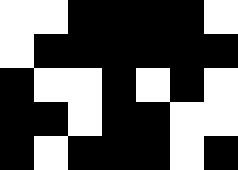[["white", "white", "black", "black", "black", "black", "white"], ["white", "black", "black", "black", "black", "black", "black"], ["black", "white", "white", "black", "white", "black", "white"], ["black", "black", "white", "black", "black", "white", "white"], ["black", "white", "black", "black", "black", "white", "black"]]